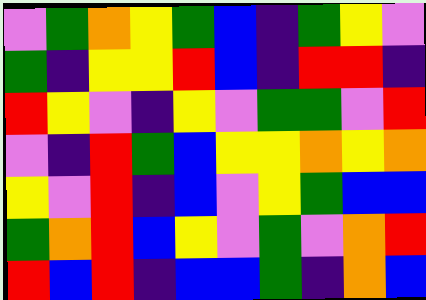[["violet", "green", "orange", "yellow", "green", "blue", "indigo", "green", "yellow", "violet"], ["green", "indigo", "yellow", "yellow", "red", "blue", "indigo", "red", "red", "indigo"], ["red", "yellow", "violet", "indigo", "yellow", "violet", "green", "green", "violet", "red"], ["violet", "indigo", "red", "green", "blue", "yellow", "yellow", "orange", "yellow", "orange"], ["yellow", "violet", "red", "indigo", "blue", "violet", "yellow", "green", "blue", "blue"], ["green", "orange", "red", "blue", "yellow", "violet", "green", "violet", "orange", "red"], ["red", "blue", "red", "indigo", "blue", "blue", "green", "indigo", "orange", "blue"]]